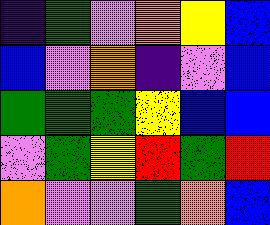[["indigo", "green", "violet", "orange", "yellow", "blue"], ["blue", "violet", "orange", "indigo", "violet", "blue"], ["green", "green", "green", "yellow", "blue", "blue"], ["violet", "green", "yellow", "red", "green", "red"], ["orange", "violet", "violet", "green", "orange", "blue"]]